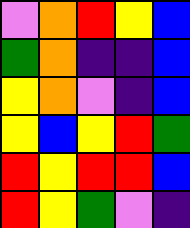[["violet", "orange", "red", "yellow", "blue"], ["green", "orange", "indigo", "indigo", "blue"], ["yellow", "orange", "violet", "indigo", "blue"], ["yellow", "blue", "yellow", "red", "green"], ["red", "yellow", "red", "red", "blue"], ["red", "yellow", "green", "violet", "indigo"]]